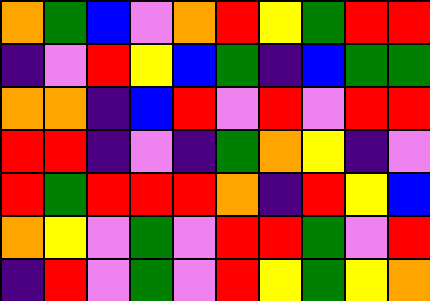[["orange", "green", "blue", "violet", "orange", "red", "yellow", "green", "red", "red"], ["indigo", "violet", "red", "yellow", "blue", "green", "indigo", "blue", "green", "green"], ["orange", "orange", "indigo", "blue", "red", "violet", "red", "violet", "red", "red"], ["red", "red", "indigo", "violet", "indigo", "green", "orange", "yellow", "indigo", "violet"], ["red", "green", "red", "red", "red", "orange", "indigo", "red", "yellow", "blue"], ["orange", "yellow", "violet", "green", "violet", "red", "red", "green", "violet", "red"], ["indigo", "red", "violet", "green", "violet", "red", "yellow", "green", "yellow", "orange"]]